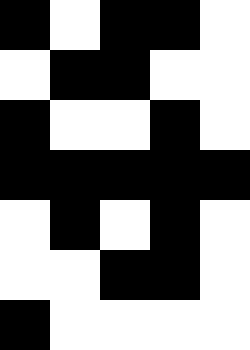[["black", "white", "black", "black", "white"], ["white", "black", "black", "white", "white"], ["black", "white", "white", "black", "white"], ["black", "black", "black", "black", "black"], ["white", "black", "white", "black", "white"], ["white", "white", "black", "black", "white"], ["black", "white", "white", "white", "white"]]